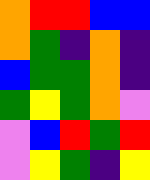[["orange", "red", "red", "blue", "blue"], ["orange", "green", "indigo", "orange", "indigo"], ["blue", "green", "green", "orange", "indigo"], ["green", "yellow", "green", "orange", "violet"], ["violet", "blue", "red", "green", "red"], ["violet", "yellow", "green", "indigo", "yellow"]]